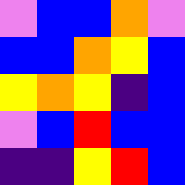[["violet", "blue", "blue", "orange", "violet"], ["blue", "blue", "orange", "yellow", "blue"], ["yellow", "orange", "yellow", "indigo", "blue"], ["violet", "blue", "red", "blue", "blue"], ["indigo", "indigo", "yellow", "red", "blue"]]